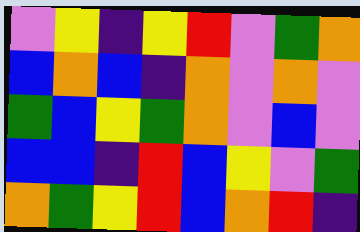[["violet", "yellow", "indigo", "yellow", "red", "violet", "green", "orange"], ["blue", "orange", "blue", "indigo", "orange", "violet", "orange", "violet"], ["green", "blue", "yellow", "green", "orange", "violet", "blue", "violet"], ["blue", "blue", "indigo", "red", "blue", "yellow", "violet", "green"], ["orange", "green", "yellow", "red", "blue", "orange", "red", "indigo"]]